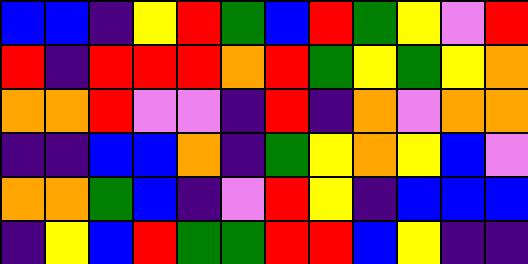[["blue", "blue", "indigo", "yellow", "red", "green", "blue", "red", "green", "yellow", "violet", "red"], ["red", "indigo", "red", "red", "red", "orange", "red", "green", "yellow", "green", "yellow", "orange"], ["orange", "orange", "red", "violet", "violet", "indigo", "red", "indigo", "orange", "violet", "orange", "orange"], ["indigo", "indigo", "blue", "blue", "orange", "indigo", "green", "yellow", "orange", "yellow", "blue", "violet"], ["orange", "orange", "green", "blue", "indigo", "violet", "red", "yellow", "indigo", "blue", "blue", "blue"], ["indigo", "yellow", "blue", "red", "green", "green", "red", "red", "blue", "yellow", "indigo", "indigo"]]